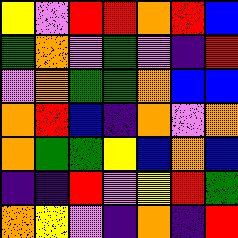[["yellow", "violet", "red", "red", "orange", "red", "blue"], ["green", "orange", "violet", "green", "violet", "indigo", "red"], ["violet", "orange", "green", "green", "orange", "blue", "blue"], ["orange", "red", "blue", "indigo", "orange", "violet", "orange"], ["orange", "green", "green", "yellow", "blue", "orange", "blue"], ["indigo", "indigo", "red", "violet", "yellow", "red", "green"], ["orange", "yellow", "violet", "indigo", "orange", "indigo", "red"]]